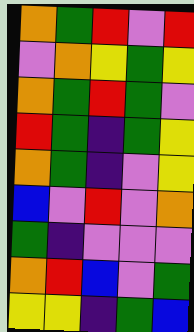[["orange", "green", "red", "violet", "red"], ["violet", "orange", "yellow", "green", "yellow"], ["orange", "green", "red", "green", "violet"], ["red", "green", "indigo", "green", "yellow"], ["orange", "green", "indigo", "violet", "yellow"], ["blue", "violet", "red", "violet", "orange"], ["green", "indigo", "violet", "violet", "violet"], ["orange", "red", "blue", "violet", "green"], ["yellow", "yellow", "indigo", "green", "blue"]]